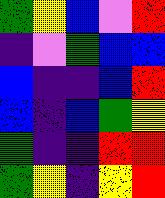[["green", "yellow", "blue", "violet", "red"], ["indigo", "violet", "green", "blue", "blue"], ["blue", "indigo", "indigo", "blue", "red"], ["blue", "indigo", "blue", "green", "yellow"], ["green", "indigo", "indigo", "red", "red"], ["green", "yellow", "indigo", "yellow", "red"]]